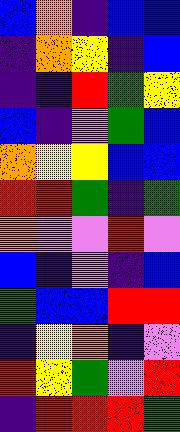[["blue", "orange", "indigo", "blue", "blue"], ["indigo", "orange", "yellow", "indigo", "blue"], ["indigo", "indigo", "red", "green", "yellow"], ["blue", "indigo", "violet", "green", "blue"], ["orange", "yellow", "yellow", "blue", "blue"], ["red", "red", "green", "indigo", "green"], ["orange", "violet", "violet", "red", "violet"], ["blue", "indigo", "violet", "indigo", "blue"], ["green", "blue", "blue", "red", "red"], ["indigo", "yellow", "orange", "indigo", "violet"], ["red", "yellow", "green", "violet", "red"], ["indigo", "red", "red", "red", "green"]]